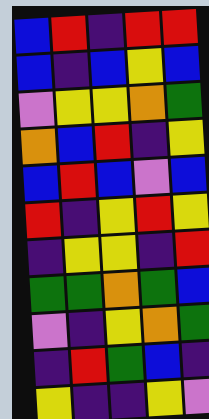[["blue", "red", "indigo", "red", "red"], ["blue", "indigo", "blue", "yellow", "blue"], ["violet", "yellow", "yellow", "orange", "green"], ["orange", "blue", "red", "indigo", "yellow"], ["blue", "red", "blue", "violet", "blue"], ["red", "indigo", "yellow", "red", "yellow"], ["indigo", "yellow", "yellow", "indigo", "red"], ["green", "green", "orange", "green", "blue"], ["violet", "indigo", "yellow", "orange", "green"], ["indigo", "red", "green", "blue", "indigo"], ["yellow", "indigo", "indigo", "yellow", "violet"]]